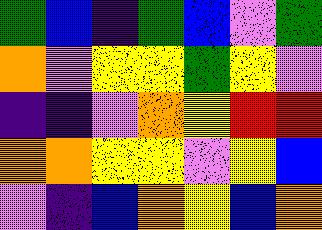[["green", "blue", "indigo", "green", "blue", "violet", "green"], ["orange", "violet", "yellow", "yellow", "green", "yellow", "violet"], ["indigo", "indigo", "violet", "orange", "yellow", "red", "red"], ["orange", "orange", "yellow", "yellow", "violet", "yellow", "blue"], ["violet", "indigo", "blue", "orange", "yellow", "blue", "orange"]]